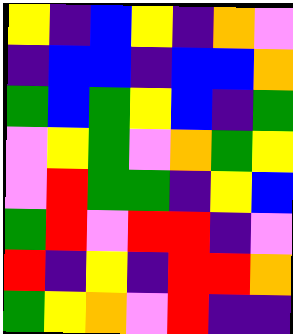[["yellow", "indigo", "blue", "yellow", "indigo", "orange", "violet"], ["indigo", "blue", "blue", "indigo", "blue", "blue", "orange"], ["green", "blue", "green", "yellow", "blue", "indigo", "green"], ["violet", "yellow", "green", "violet", "orange", "green", "yellow"], ["violet", "red", "green", "green", "indigo", "yellow", "blue"], ["green", "red", "violet", "red", "red", "indigo", "violet"], ["red", "indigo", "yellow", "indigo", "red", "red", "orange"], ["green", "yellow", "orange", "violet", "red", "indigo", "indigo"]]